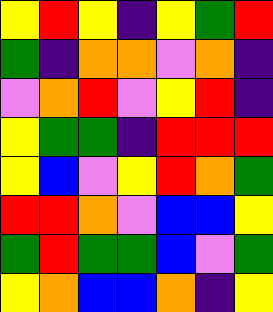[["yellow", "red", "yellow", "indigo", "yellow", "green", "red"], ["green", "indigo", "orange", "orange", "violet", "orange", "indigo"], ["violet", "orange", "red", "violet", "yellow", "red", "indigo"], ["yellow", "green", "green", "indigo", "red", "red", "red"], ["yellow", "blue", "violet", "yellow", "red", "orange", "green"], ["red", "red", "orange", "violet", "blue", "blue", "yellow"], ["green", "red", "green", "green", "blue", "violet", "green"], ["yellow", "orange", "blue", "blue", "orange", "indigo", "yellow"]]